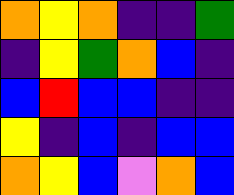[["orange", "yellow", "orange", "indigo", "indigo", "green"], ["indigo", "yellow", "green", "orange", "blue", "indigo"], ["blue", "red", "blue", "blue", "indigo", "indigo"], ["yellow", "indigo", "blue", "indigo", "blue", "blue"], ["orange", "yellow", "blue", "violet", "orange", "blue"]]